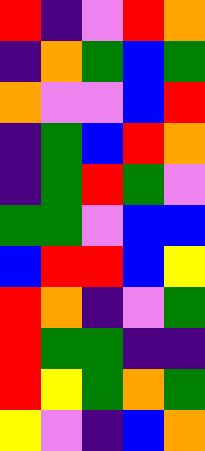[["red", "indigo", "violet", "red", "orange"], ["indigo", "orange", "green", "blue", "green"], ["orange", "violet", "violet", "blue", "red"], ["indigo", "green", "blue", "red", "orange"], ["indigo", "green", "red", "green", "violet"], ["green", "green", "violet", "blue", "blue"], ["blue", "red", "red", "blue", "yellow"], ["red", "orange", "indigo", "violet", "green"], ["red", "green", "green", "indigo", "indigo"], ["red", "yellow", "green", "orange", "green"], ["yellow", "violet", "indigo", "blue", "orange"]]